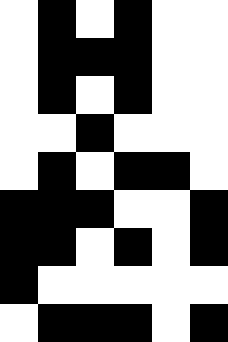[["white", "black", "white", "black", "white", "white"], ["white", "black", "black", "black", "white", "white"], ["white", "black", "white", "black", "white", "white"], ["white", "white", "black", "white", "white", "white"], ["white", "black", "white", "black", "black", "white"], ["black", "black", "black", "white", "white", "black"], ["black", "black", "white", "black", "white", "black"], ["black", "white", "white", "white", "white", "white"], ["white", "black", "black", "black", "white", "black"]]